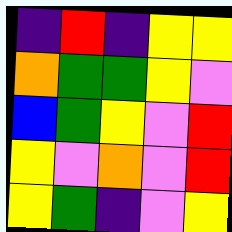[["indigo", "red", "indigo", "yellow", "yellow"], ["orange", "green", "green", "yellow", "violet"], ["blue", "green", "yellow", "violet", "red"], ["yellow", "violet", "orange", "violet", "red"], ["yellow", "green", "indigo", "violet", "yellow"]]